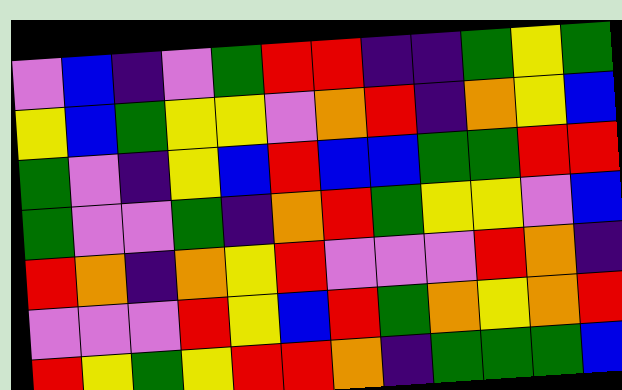[["violet", "blue", "indigo", "violet", "green", "red", "red", "indigo", "indigo", "green", "yellow", "green"], ["yellow", "blue", "green", "yellow", "yellow", "violet", "orange", "red", "indigo", "orange", "yellow", "blue"], ["green", "violet", "indigo", "yellow", "blue", "red", "blue", "blue", "green", "green", "red", "red"], ["green", "violet", "violet", "green", "indigo", "orange", "red", "green", "yellow", "yellow", "violet", "blue"], ["red", "orange", "indigo", "orange", "yellow", "red", "violet", "violet", "violet", "red", "orange", "indigo"], ["violet", "violet", "violet", "red", "yellow", "blue", "red", "green", "orange", "yellow", "orange", "red"], ["red", "yellow", "green", "yellow", "red", "red", "orange", "indigo", "green", "green", "green", "blue"]]